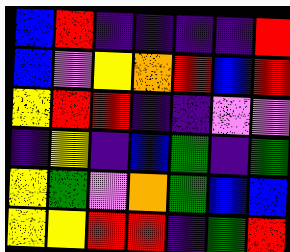[["blue", "red", "indigo", "indigo", "indigo", "indigo", "red"], ["blue", "violet", "yellow", "orange", "red", "blue", "red"], ["yellow", "red", "red", "indigo", "indigo", "violet", "violet"], ["indigo", "yellow", "indigo", "blue", "green", "indigo", "green"], ["yellow", "green", "violet", "orange", "green", "blue", "blue"], ["yellow", "yellow", "red", "red", "indigo", "green", "red"]]